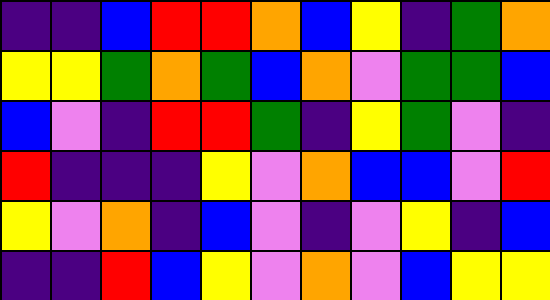[["indigo", "indigo", "blue", "red", "red", "orange", "blue", "yellow", "indigo", "green", "orange"], ["yellow", "yellow", "green", "orange", "green", "blue", "orange", "violet", "green", "green", "blue"], ["blue", "violet", "indigo", "red", "red", "green", "indigo", "yellow", "green", "violet", "indigo"], ["red", "indigo", "indigo", "indigo", "yellow", "violet", "orange", "blue", "blue", "violet", "red"], ["yellow", "violet", "orange", "indigo", "blue", "violet", "indigo", "violet", "yellow", "indigo", "blue"], ["indigo", "indigo", "red", "blue", "yellow", "violet", "orange", "violet", "blue", "yellow", "yellow"]]